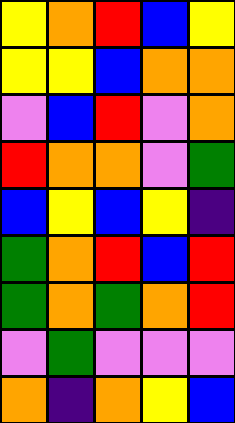[["yellow", "orange", "red", "blue", "yellow"], ["yellow", "yellow", "blue", "orange", "orange"], ["violet", "blue", "red", "violet", "orange"], ["red", "orange", "orange", "violet", "green"], ["blue", "yellow", "blue", "yellow", "indigo"], ["green", "orange", "red", "blue", "red"], ["green", "orange", "green", "orange", "red"], ["violet", "green", "violet", "violet", "violet"], ["orange", "indigo", "orange", "yellow", "blue"]]